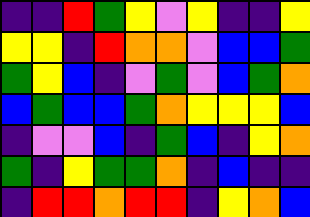[["indigo", "indigo", "red", "green", "yellow", "violet", "yellow", "indigo", "indigo", "yellow"], ["yellow", "yellow", "indigo", "red", "orange", "orange", "violet", "blue", "blue", "green"], ["green", "yellow", "blue", "indigo", "violet", "green", "violet", "blue", "green", "orange"], ["blue", "green", "blue", "blue", "green", "orange", "yellow", "yellow", "yellow", "blue"], ["indigo", "violet", "violet", "blue", "indigo", "green", "blue", "indigo", "yellow", "orange"], ["green", "indigo", "yellow", "green", "green", "orange", "indigo", "blue", "indigo", "indigo"], ["indigo", "red", "red", "orange", "red", "red", "indigo", "yellow", "orange", "blue"]]